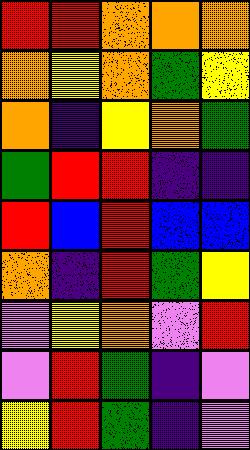[["red", "red", "orange", "orange", "orange"], ["orange", "yellow", "orange", "green", "yellow"], ["orange", "indigo", "yellow", "orange", "green"], ["green", "red", "red", "indigo", "indigo"], ["red", "blue", "red", "blue", "blue"], ["orange", "indigo", "red", "green", "yellow"], ["violet", "yellow", "orange", "violet", "red"], ["violet", "red", "green", "indigo", "violet"], ["yellow", "red", "green", "indigo", "violet"]]